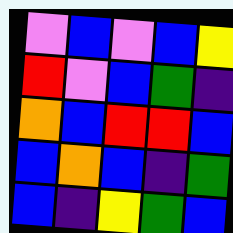[["violet", "blue", "violet", "blue", "yellow"], ["red", "violet", "blue", "green", "indigo"], ["orange", "blue", "red", "red", "blue"], ["blue", "orange", "blue", "indigo", "green"], ["blue", "indigo", "yellow", "green", "blue"]]